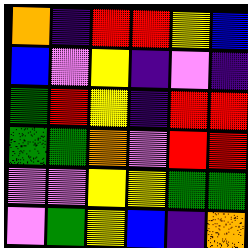[["orange", "indigo", "red", "red", "yellow", "blue"], ["blue", "violet", "yellow", "indigo", "violet", "indigo"], ["green", "red", "yellow", "indigo", "red", "red"], ["green", "green", "orange", "violet", "red", "red"], ["violet", "violet", "yellow", "yellow", "green", "green"], ["violet", "green", "yellow", "blue", "indigo", "orange"]]